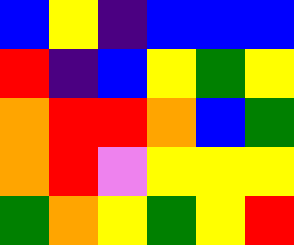[["blue", "yellow", "indigo", "blue", "blue", "blue"], ["red", "indigo", "blue", "yellow", "green", "yellow"], ["orange", "red", "red", "orange", "blue", "green"], ["orange", "red", "violet", "yellow", "yellow", "yellow"], ["green", "orange", "yellow", "green", "yellow", "red"]]